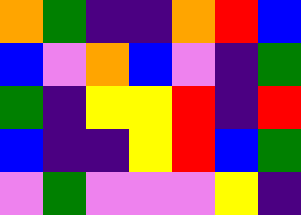[["orange", "green", "indigo", "indigo", "orange", "red", "blue"], ["blue", "violet", "orange", "blue", "violet", "indigo", "green"], ["green", "indigo", "yellow", "yellow", "red", "indigo", "red"], ["blue", "indigo", "indigo", "yellow", "red", "blue", "green"], ["violet", "green", "violet", "violet", "violet", "yellow", "indigo"]]